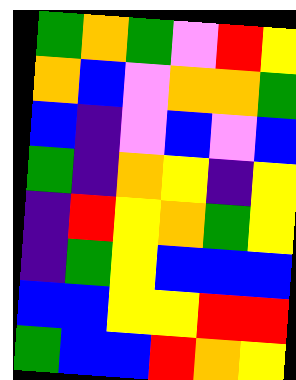[["green", "orange", "green", "violet", "red", "yellow"], ["orange", "blue", "violet", "orange", "orange", "green"], ["blue", "indigo", "violet", "blue", "violet", "blue"], ["green", "indigo", "orange", "yellow", "indigo", "yellow"], ["indigo", "red", "yellow", "orange", "green", "yellow"], ["indigo", "green", "yellow", "blue", "blue", "blue"], ["blue", "blue", "yellow", "yellow", "red", "red"], ["green", "blue", "blue", "red", "orange", "yellow"]]